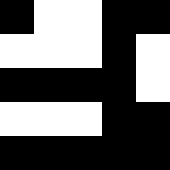[["black", "white", "white", "black", "black"], ["white", "white", "white", "black", "white"], ["black", "black", "black", "black", "white"], ["white", "white", "white", "black", "black"], ["black", "black", "black", "black", "black"]]